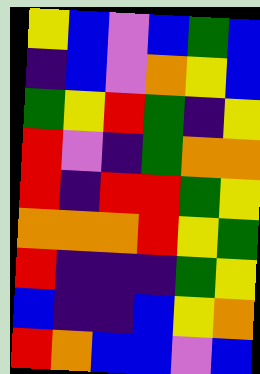[["yellow", "blue", "violet", "blue", "green", "blue"], ["indigo", "blue", "violet", "orange", "yellow", "blue"], ["green", "yellow", "red", "green", "indigo", "yellow"], ["red", "violet", "indigo", "green", "orange", "orange"], ["red", "indigo", "red", "red", "green", "yellow"], ["orange", "orange", "orange", "red", "yellow", "green"], ["red", "indigo", "indigo", "indigo", "green", "yellow"], ["blue", "indigo", "indigo", "blue", "yellow", "orange"], ["red", "orange", "blue", "blue", "violet", "blue"]]